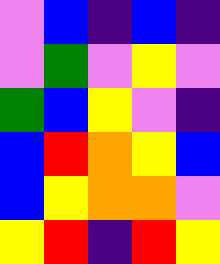[["violet", "blue", "indigo", "blue", "indigo"], ["violet", "green", "violet", "yellow", "violet"], ["green", "blue", "yellow", "violet", "indigo"], ["blue", "red", "orange", "yellow", "blue"], ["blue", "yellow", "orange", "orange", "violet"], ["yellow", "red", "indigo", "red", "yellow"]]